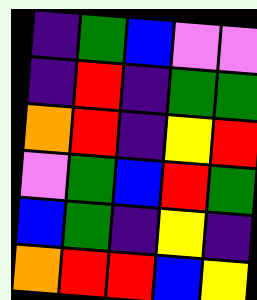[["indigo", "green", "blue", "violet", "violet"], ["indigo", "red", "indigo", "green", "green"], ["orange", "red", "indigo", "yellow", "red"], ["violet", "green", "blue", "red", "green"], ["blue", "green", "indigo", "yellow", "indigo"], ["orange", "red", "red", "blue", "yellow"]]